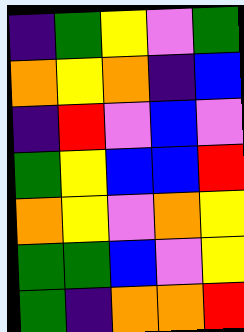[["indigo", "green", "yellow", "violet", "green"], ["orange", "yellow", "orange", "indigo", "blue"], ["indigo", "red", "violet", "blue", "violet"], ["green", "yellow", "blue", "blue", "red"], ["orange", "yellow", "violet", "orange", "yellow"], ["green", "green", "blue", "violet", "yellow"], ["green", "indigo", "orange", "orange", "red"]]